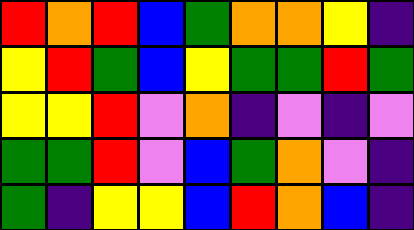[["red", "orange", "red", "blue", "green", "orange", "orange", "yellow", "indigo"], ["yellow", "red", "green", "blue", "yellow", "green", "green", "red", "green"], ["yellow", "yellow", "red", "violet", "orange", "indigo", "violet", "indigo", "violet"], ["green", "green", "red", "violet", "blue", "green", "orange", "violet", "indigo"], ["green", "indigo", "yellow", "yellow", "blue", "red", "orange", "blue", "indigo"]]